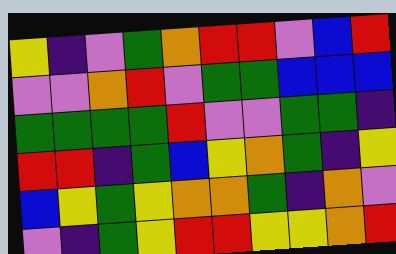[["yellow", "indigo", "violet", "green", "orange", "red", "red", "violet", "blue", "red"], ["violet", "violet", "orange", "red", "violet", "green", "green", "blue", "blue", "blue"], ["green", "green", "green", "green", "red", "violet", "violet", "green", "green", "indigo"], ["red", "red", "indigo", "green", "blue", "yellow", "orange", "green", "indigo", "yellow"], ["blue", "yellow", "green", "yellow", "orange", "orange", "green", "indigo", "orange", "violet"], ["violet", "indigo", "green", "yellow", "red", "red", "yellow", "yellow", "orange", "red"]]